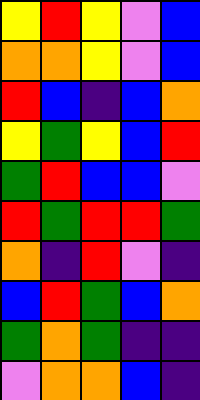[["yellow", "red", "yellow", "violet", "blue"], ["orange", "orange", "yellow", "violet", "blue"], ["red", "blue", "indigo", "blue", "orange"], ["yellow", "green", "yellow", "blue", "red"], ["green", "red", "blue", "blue", "violet"], ["red", "green", "red", "red", "green"], ["orange", "indigo", "red", "violet", "indigo"], ["blue", "red", "green", "blue", "orange"], ["green", "orange", "green", "indigo", "indigo"], ["violet", "orange", "orange", "blue", "indigo"]]